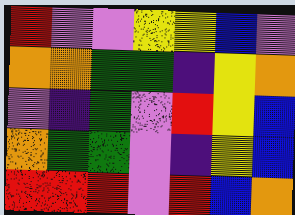[["red", "violet", "violet", "yellow", "yellow", "blue", "violet"], ["orange", "orange", "green", "green", "indigo", "yellow", "orange"], ["violet", "indigo", "green", "violet", "red", "yellow", "blue"], ["orange", "green", "green", "violet", "indigo", "yellow", "blue"], ["red", "red", "red", "violet", "red", "blue", "orange"]]